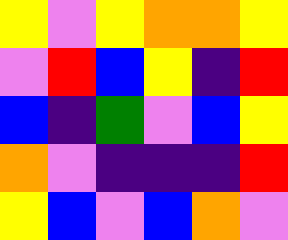[["yellow", "violet", "yellow", "orange", "orange", "yellow"], ["violet", "red", "blue", "yellow", "indigo", "red"], ["blue", "indigo", "green", "violet", "blue", "yellow"], ["orange", "violet", "indigo", "indigo", "indigo", "red"], ["yellow", "blue", "violet", "blue", "orange", "violet"]]